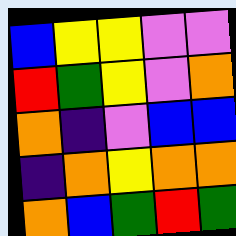[["blue", "yellow", "yellow", "violet", "violet"], ["red", "green", "yellow", "violet", "orange"], ["orange", "indigo", "violet", "blue", "blue"], ["indigo", "orange", "yellow", "orange", "orange"], ["orange", "blue", "green", "red", "green"]]